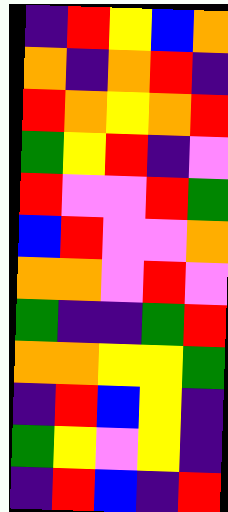[["indigo", "red", "yellow", "blue", "orange"], ["orange", "indigo", "orange", "red", "indigo"], ["red", "orange", "yellow", "orange", "red"], ["green", "yellow", "red", "indigo", "violet"], ["red", "violet", "violet", "red", "green"], ["blue", "red", "violet", "violet", "orange"], ["orange", "orange", "violet", "red", "violet"], ["green", "indigo", "indigo", "green", "red"], ["orange", "orange", "yellow", "yellow", "green"], ["indigo", "red", "blue", "yellow", "indigo"], ["green", "yellow", "violet", "yellow", "indigo"], ["indigo", "red", "blue", "indigo", "red"]]